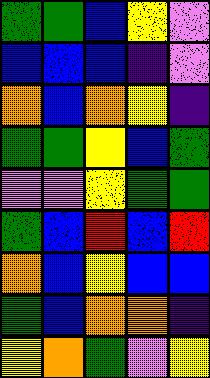[["green", "green", "blue", "yellow", "violet"], ["blue", "blue", "blue", "indigo", "violet"], ["orange", "blue", "orange", "yellow", "indigo"], ["green", "green", "yellow", "blue", "green"], ["violet", "violet", "yellow", "green", "green"], ["green", "blue", "red", "blue", "red"], ["orange", "blue", "yellow", "blue", "blue"], ["green", "blue", "orange", "orange", "indigo"], ["yellow", "orange", "green", "violet", "yellow"]]